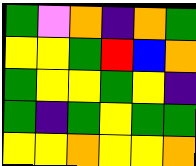[["green", "violet", "orange", "indigo", "orange", "green"], ["yellow", "yellow", "green", "red", "blue", "orange"], ["green", "yellow", "yellow", "green", "yellow", "indigo"], ["green", "indigo", "green", "yellow", "green", "green"], ["yellow", "yellow", "orange", "yellow", "yellow", "orange"]]